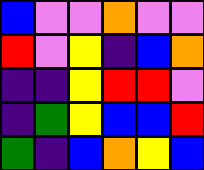[["blue", "violet", "violet", "orange", "violet", "violet"], ["red", "violet", "yellow", "indigo", "blue", "orange"], ["indigo", "indigo", "yellow", "red", "red", "violet"], ["indigo", "green", "yellow", "blue", "blue", "red"], ["green", "indigo", "blue", "orange", "yellow", "blue"]]